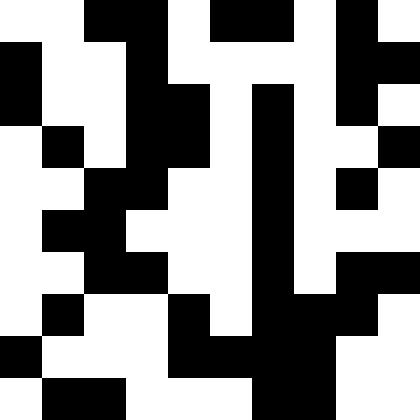[["white", "white", "black", "black", "white", "black", "black", "white", "black", "white"], ["black", "white", "white", "black", "white", "white", "white", "white", "black", "black"], ["black", "white", "white", "black", "black", "white", "black", "white", "black", "white"], ["white", "black", "white", "black", "black", "white", "black", "white", "white", "black"], ["white", "white", "black", "black", "white", "white", "black", "white", "black", "white"], ["white", "black", "black", "white", "white", "white", "black", "white", "white", "white"], ["white", "white", "black", "black", "white", "white", "black", "white", "black", "black"], ["white", "black", "white", "white", "black", "white", "black", "black", "black", "white"], ["black", "white", "white", "white", "black", "black", "black", "black", "white", "white"], ["white", "black", "black", "white", "white", "white", "black", "black", "white", "white"]]